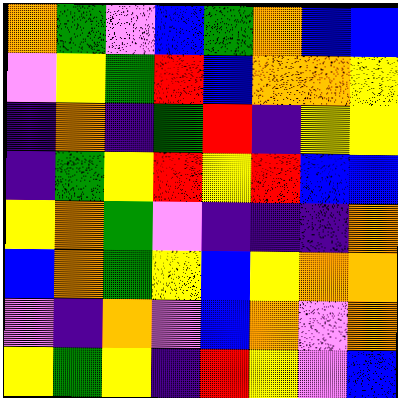[["orange", "green", "violet", "blue", "green", "orange", "blue", "blue"], ["violet", "yellow", "green", "red", "blue", "orange", "orange", "yellow"], ["indigo", "orange", "indigo", "green", "red", "indigo", "yellow", "yellow"], ["indigo", "green", "yellow", "red", "yellow", "red", "blue", "blue"], ["yellow", "orange", "green", "violet", "indigo", "indigo", "indigo", "orange"], ["blue", "orange", "green", "yellow", "blue", "yellow", "orange", "orange"], ["violet", "indigo", "orange", "violet", "blue", "orange", "violet", "orange"], ["yellow", "green", "yellow", "indigo", "red", "yellow", "violet", "blue"]]